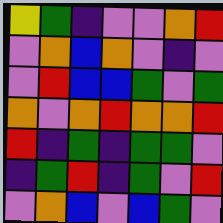[["yellow", "green", "indigo", "violet", "violet", "orange", "red"], ["violet", "orange", "blue", "orange", "violet", "indigo", "violet"], ["violet", "red", "blue", "blue", "green", "violet", "green"], ["orange", "violet", "orange", "red", "orange", "orange", "red"], ["red", "indigo", "green", "indigo", "green", "green", "violet"], ["indigo", "green", "red", "indigo", "green", "violet", "red"], ["violet", "orange", "blue", "violet", "blue", "green", "violet"]]